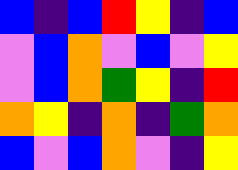[["blue", "indigo", "blue", "red", "yellow", "indigo", "blue"], ["violet", "blue", "orange", "violet", "blue", "violet", "yellow"], ["violet", "blue", "orange", "green", "yellow", "indigo", "red"], ["orange", "yellow", "indigo", "orange", "indigo", "green", "orange"], ["blue", "violet", "blue", "orange", "violet", "indigo", "yellow"]]